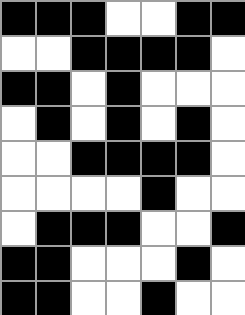[["black", "black", "black", "white", "white", "black", "black"], ["white", "white", "black", "black", "black", "black", "white"], ["black", "black", "white", "black", "white", "white", "white"], ["white", "black", "white", "black", "white", "black", "white"], ["white", "white", "black", "black", "black", "black", "white"], ["white", "white", "white", "white", "black", "white", "white"], ["white", "black", "black", "black", "white", "white", "black"], ["black", "black", "white", "white", "white", "black", "white"], ["black", "black", "white", "white", "black", "white", "white"]]